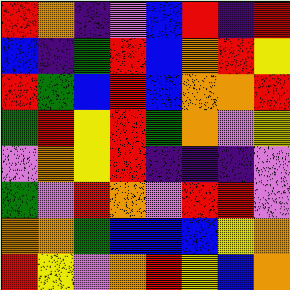[["red", "orange", "indigo", "violet", "blue", "red", "indigo", "red"], ["blue", "indigo", "green", "red", "blue", "orange", "red", "yellow"], ["red", "green", "blue", "red", "blue", "orange", "orange", "red"], ["green", "red", "yellow", "red", "green", "orange", "violet", "yellow"], ["violet", "orange", "yellow", "red", "indigo", "indigo", "indigo", "violet"], ["green", "violet", "red", "orange", "violet", "red", "red", "violet"], ["orange", "orange", "green", "blue", "blue", "blue", "yellow", "orange"], ["red", "yellow", "violet", "orange", "red", "yellow", "blue", "orange"]]